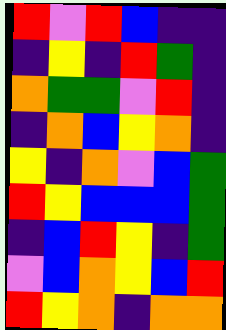[["red", "violet", "red", "blue", "indigo", "indigo"], ["indigo", "yellow", "indigo", "red", "green", "indigo"], ["orange", "green", "green", "violet", "red", "indigo"], ["indigo", "orange", "blue", "yellow", "orange", "indigo"], ["yellow", "indigo", "orange", "violet", "blue", "green"], ["red", "yellow", "blue", "blue", "blue", "green"], ["indigo", "blue", "red", "yellow", "indigo", "green"], ["violet", "blue", "orange", "yellow", "blue", "red"], ["red", "yellow", "orange", "indigo", "orange", "orange"]]